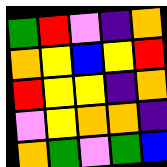[["green", "red", "violet", "indigo", "orange"], ["orange", "yellow", "blue", "yellow", "red"], ["red", "yellow", "yellow", "indigo", "orange"], ["violet", "yellow", "orange", "orange", "indigo"], ["orange", "green", "violet", "green", "blue"]]